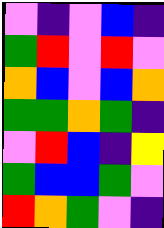[["violet", "indigo", "violet", "blue", "indigo"], ["green", "red", "violet", "red", "violet"], ["orange", "blue", "violet", "blue", "orange"], ["green", "green", "orange", "green", "indigo"], ["violet", "red", "blue", "indigo", "yellow"], ["green", "blue", "blue", "green", "violet"], ["red", "orange", "green", "violet", "indigo"]]